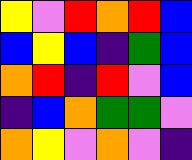[["yellow", "violet", "red", "orange", "red", "blue"], ["blue", "yellow", "blue", "indigo", "green", "blue"], ["orange", "red", "indigo", "red", "violet", "blue"], ["indigo", "blue", "orange", "green", "green", "violet"], ["orange", "yellow", "violet", "orange", "violet", "indigo"]]